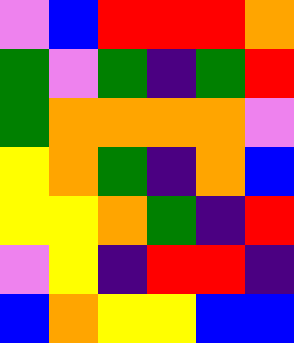[["violet", "blue", "red", "red", "red", "orange"], ["green", "violet", "green", "indigo", "green", "red"], ["green", "orange", "orange", "orange", "orange", "violet"], ["yellow", "orange", "green", "indigo", "orange", "blue"], ["yellow", "yellow", "orange", "green", "indigo", "red"], ["violet", "yellow", "indigo", "red", "red", "indigo"], ["blue", "orange", "yellow", "yellow", "blue", "blue"]]